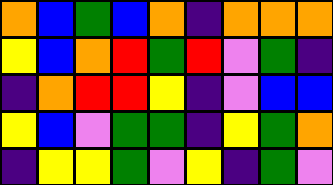[["orange", "blue", "green", "blue", "orange", "indigo", "orange", "orange", "orange"], ["yellow", "blue", "orange", "red", "green", "red", "violet", "green", "indigo"], ["indigo", "orange", "red", "red", "yellow", "indigo", "violet", "blue", "blue"], ["yellow", "blue", "violet", "green", "green", "indigo", "yellow", "green", "orange"], ["indigo", "yellow", "yellow", "green", "violet", "yellow", "indigo", "green", "violet"]]